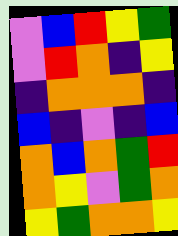[["violet", "blue", "red", "yellow", "green"], ["violet", "red", "orange", "indigo", "yellow"], ["indigo", "orange", "orange", "orange", "indigo"], ["blue", "indigo", "violet", "indigo", "blue"], ["orange", "blue", "orange", "green", "red"], ["orange", "yellow", "violet", "green", "orange"], ["yellow", "green", "orange", "orange", "yellow"]]